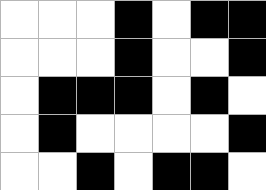[["white", "white", "white", "black", "white", "black", "black"], ["white", "white", "white", "black", "white", "white", "black"], ["white", "black", "black", "black", "white", "black", "white"], ["white", "black", "white", "white", "white", "white", "black"], ["white", "white", "black", "white", "black", "black", "white"]]